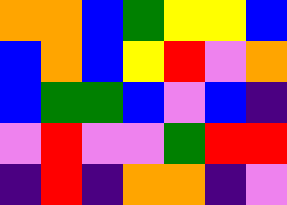[["orange", "orange", "blue", "green", "yellow", "yellow", "blue"], ["blue", "orange", "blue", "yellow", "red", "violet", "orange"], ["blue", "green", "green", "blue", "violet", "blue", "indigo"], ["violet", "red", "violet", "violet", "green", "red", "red"], ["indigo", "red", "indigo", "orange", "orange", "indigo", "violet"]]